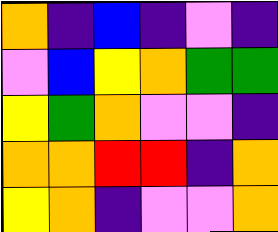[["orange", "indigo", "blue", "indigo", "violet", "indigo"], ["violet", "blue", "yellow", "orange", "green", "green"], ["yellow", "green", "orange", "violet", "violet", "indigo"], ["orange", "orange", "red", "red", "indigo", "orange"], ["yellow", "orange", "indigo", "violet", "violet", "orange"]]